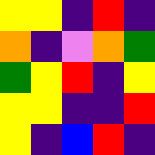[["yellow", "yellow", "indigo", "red", "indigo"], ["orange", "indigo", "violet", "orange", "green"], ["green", "yellow", "red", "indigo", "yellow"], ["yellow", "yellow", "indigo", "indigo", "red"], ["yellow", "indigo", "blue", "red", "indigo"]]